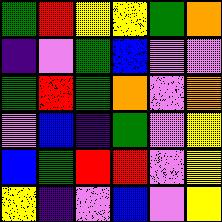[["green", "red", "yellow", "yellow", "green", "orange"], ["indigo", "violet", "green", "blue", "violet", "violet"], ["green", "red", "green", "orange", "violet", "orange"], ["violet", "blue", "indigo", "green", "violet", "yellow"], ["blue", "green", "red", "red", "violet", "yellow"], ["yellow", "indigo", "violet", "blue", "violet", "yellow"]]